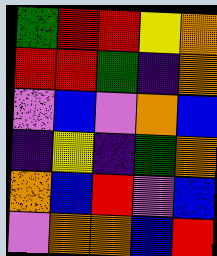[["green", "red", "red", "yellow", "orange"], ["red", "red", "green", "indigo", "orange"], ["violet", "blue", "violet", "orange", "blue"], ["indigo", "yellow", "indigo", "green", "orange"], ["orange", "blue", "red", "violet", "blue"], ["violet", "orange", "orange", "blue", "red"]]